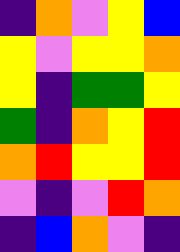[["indigo", "orange", "violet", "yellow", "blue"], ["yellow", "violet", "yellow", "yellow", "orange"], ["yellow", "indigo", "green", "green", "yellow"], ["green", "indigo", "orange", "yellow", "red"], ["orange", "red", "yellow", "yellow", "red"], ["violet", "indigo", "violet", "red", "orange"], ["indigo", "blue", "orange", "violet", "indigo"]]